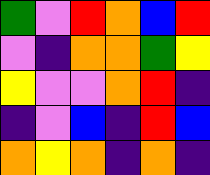[["green", "violet", "red", "orange", "blue", "red"], ["violet", "indigo", "orange", "orange", "green", "yellow"], ["yellow", "violet", "violet", "orange", "red", "indigo"], ["indigo", "violet", "blue", "indigo", "red", "blue"], ["orange", "yellow", "orange", "indigo", "orange", "indigo"]]